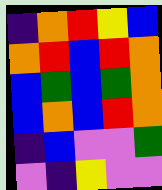[["indigo", "orange", "red", "yellow", "blue"], ["orange", "red", "blue", "red", "orange"], ["blue", "green", "blue", "green", "orange"], ["blue", "orange", "blue", "red", "orange"], ["indigo", "blue", "violet", "violet", "green"], ["violet", "indigo", "yellow", "violet", "violet"]]